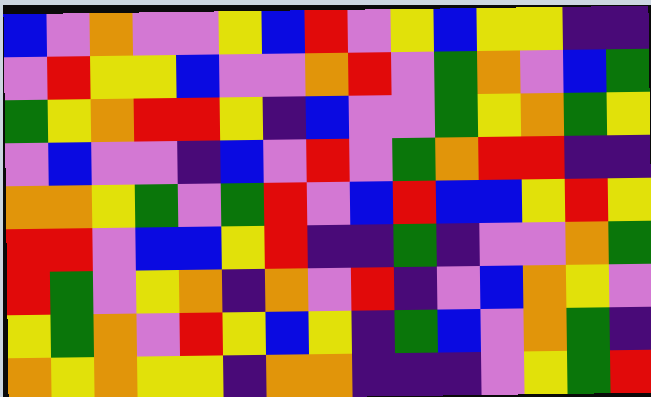[["blue", "violet", "orange", "violet", "violet", "yellow", "blue", "red", "violet", "yellow", "blue", "yellow", "yellow", "indigo", "indigo"], ["violet", "red", "yellow", "yellow", "blue", "violet", "violet", "orange", "red", "violet", "green", "orange", "violet", "blue", "green"], ["green", "yellow", "orange", "red", "red", "yellow", "indigo", "blue", "violet", "violet", "green", "yellow", "orange", "green", "yellow"], ["violet", "blue", "violet", "violet", "indigo", "blue", "violet", "red", "violet", "green", "orange", "red", "red", "indigo", "indigo"], ["orange", "orange", "yellow", "green", "violet", "green", "red", "violet", "blue", "red", "blue", "blue", "yellow", "red", "yellow"], ["red", "red", "violet", "blue", "blue", "yellow", "red", "indigo", "indigo", "green", "indigo", "violet", "violet", "orange", "green"], ["red", "green", "violet", "yellow", "orange", "indigo", "orange", "violet", "red", "indigo", "violet", "blue", "orange", "yellow", "violet"], ["yellow", "green", "orange", "violet", "red", "yellow", "blue", "yellow", "indigo", "green", "blue", "violet", "orange", "green", "indigo"], ["orange", "yellow", "orange", "yellow", "yellow", "indigo", "orange", "orange", "indigo", "indigo", "indigo", "violet", "yellow", "green", "red"]]